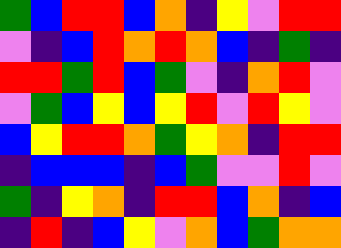[["green", "blue", "red", "red", "blue", "orange", "indigo", "yellow", "violet", "red", "red"], ["violet", "indigo", "blue", "red", "orange", "red", "orange", "blue", "indigo", "green", "indigo"], ["red", "red", "green", "red", "blue", "green", "violet", "indigo", "orange", "red", "violet"], ["violet", "green", "blue", "yellow", "blue", "yellow", "red", "violet", "red", "yellow", "violet"], ["blue", "yellow", "red", "red", "orange", "green", "yellow", "orange", "indigo", "red", "red"], ["indigo", "blue", "blue", "blue", "indigo", "blue", "green", "violet", "violet", "red", "violet"], ["green", "indigo", "yellow", "orange", "indigo", "red", "red", "blue", "orange", "indigo", "blue"], ["indigo", "red", "indigo", "blue", "yellow", "violet", "orange", "blue", "green", "orange", "orange"]]